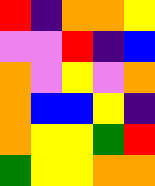[["red", "indigo", "orange", "orange", "yellow"], ["violet", "violet", "red", "indigo", "blue"], ["orange", "violet", "yellow", "violet", "orange"], ["orange", "blue", "blue", "yellow", "indigo"], ["orange", "yellow", "yellow", "green", "red"], ["green", "yellow", "yellow", "orange", "orange"]]